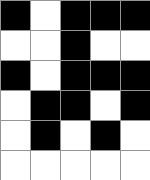[["black", "white", "black", "black", "black"], ["white", "white", "black", "white", "white"], ["black", "white", "black", "black", "black"], ["white", "black", "black", "white", "black"], ["white", "black", "white", "black", "white"], ["white", "white", "white", "white", "white"]]